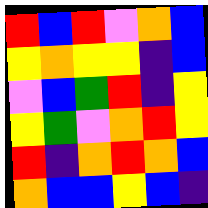[["red", "blue", "red", "violet", "orange", "blue"], ["yellow", "orange", "yellow", "yellow", "indigo", "blue"], ["violet", "blue", "green", "red", "indigo", "yellow"], ["yellow", "green", "violet", "orange", "red", "yellow"], ["red", "indigo", "orange", "red", "orange", "blue"], ["orange", "blue", "blue", "yellow", "blue", "indigo"]]